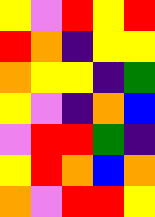[["yellow", "violet", "red", "yellow", "red"], ["red", "orange", "indigo", "yellow", "yellow"], ["orange", "yellow", "yellow", "indigo", "green"], ["yellow", "violet", "indigo", "orange", "blue"], ["violet", "red", "red", "green", "indigo"], ["yellow", "red", "orange", "blue", "orange"], ["orange", "violet", "red", "red", "yellow"]]